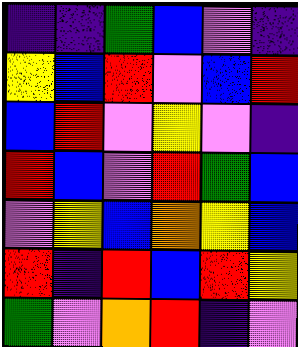[["indigo", "indigo", "green", "blue", "violet", "indigo"], ["yellow", "blue", "red", "violet", "blue", "red"], ["blue", "red", "violet", "yellow", "violet", "indigo"], ["red", "blue", "violet", "red", "green", "blue"], ["violet", "yellow", "blue", "orange", "yellow", "blue"], ["red", "indigo", "red", "blue", "red", "yellow"], ["green", "violet", "orange", "red", "indigo", "violet"]]